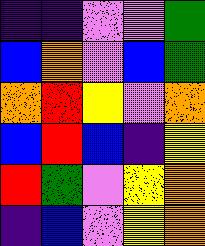[["indigo", "indigo", "violet", "violet", "green"], ["blue", "orange", "violet", "blue", "green"], ["orange", "red", "yellow", "violet", "orange"], ["blue", "red", "blue", "indigo", "yellow"], ["red", "green", "violet", "yellow", "orange"], ["indigo", "blue", "violet", "yellow", "orange"]]